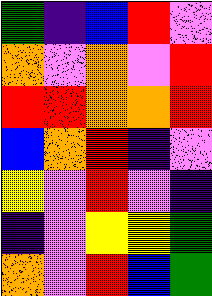[["green", "indigo", "blue", "red", "violet"], ["orange", "violet", "orange", "violet", "red"], ["red", "red", "orange", "orange", "red"], ["blue", "orange", "red", "indigo", "violet"], ["yellow", "violet", "red", "violet", "indigo"], ["indigo", "violet", "yellow", "yellow", "green"], ["orange", "violet", "red", "blue", "green"]]